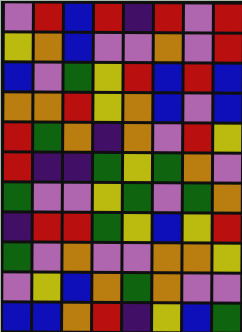[["violet", "red", "blue", "red", "indigo", "red", "violet", "red"], ["yellow", "orange", "blue", "violet", "violet", "orange", "violet", "red"], ["blue", "violet", "green", "yellow", "red", "blue", "red", "blue"], ["orange", "orange", "red", "yellow", "orange", "blue", "violet", "blue"], ["red", "green", "orange", "indigo", "orange", "violet", "red", "yellow"], ["red", "indigo", "indigo", "green", "yellow", "green", "orange", "violet"], ["green", "violet", "violet", "yellow", "green", "violet", "green", "orange"], ["indigo", "red", "red", "green", "yellow", "blue", "yellow", "red"], ["green", "violet", "orange", "violet", "violet", "orange", "orange", "yellow"], ["violet", "yellow", "blue", "orange", "green", "orange", "violet", "violet"], ["blue", "blue", "orange", "red", "indigo", "yellow", "blue", "green"]]